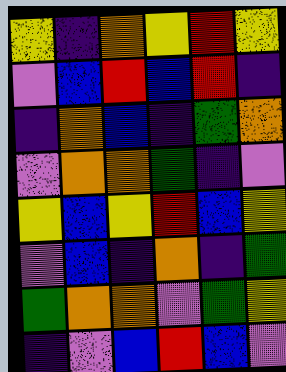[["yellow", "indigo", "orange", "yellow", "red", "yellow"], ["violet", "blue", "red", "blue", "red", "indigo"], ["indigo", "orange", "blue", "indigo", "green", "orange"], ["violet", "orange", "orange", "green", "indigo", "violet"], ["yellow", "blue", "yellow", "red", "blue", "yellow"], ["violet", "blue", "indigo", "orange", "indigo", "green"], ["green", "orange", "orange", "violet", "green", "yellow"], ["indigo", "violet", "blue", "red", "blue", "violet"]]